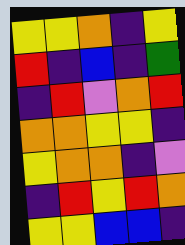[["yellow", "yellow", "orange", "indigo", "yellow"], ["red", "indigo", "blue", "indigo", "green"], ["indigo", "red", "violet", "orange", "red"], ["orange", "orange", "yellow", "yellow", "indigo"], ["yellow", "orange", "orange", "indigo", "violet"], ["indigo", "red", "yellow", "red", "orange"], ["yellow", "yellow", "blue", "blue", "indigo"]]